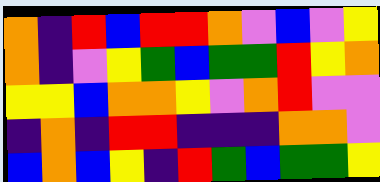[["orange", "indigo", "red", "blue", "red", "red", "orange", "violet", "blue", "violet", "yellow"], ["orange", "indigo", "violet", "yellow", "green", "blue", "green", "green", "red", "yellow", "orange"], ["yellow", "yellow", "blue", "orange", "orange", "yellow", "violet", "orange", "red", "violet", "violet"], ["indigo", "orange", "indigo", "red", "red", "indigo", "indigo", "indigo", "orange", "orange", "violet"], ["blue", "orange", "blue", "yellow", "indigo", "red", "green", "blue", "green", "green", "yellow"]]